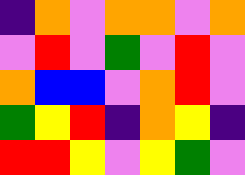[["indigo", "orange", "violet", "orange", "orange", "violet", "orange"], ["violet", "red", "violet", "green", "violet", "red", "violet"], ["orange", "blue", "blue", "violet", "orange", "red", "violet"], ["green", "yellow", "red", "indigo", "orange", "yellow", "indigo"], ["red", "red", "yellow", "violet", "yellow", "green", "violet"]]